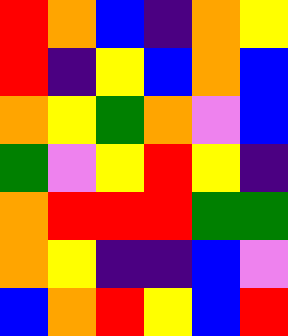[["red", "orange", "blue", "indigo", "orange", "yellow"], ["red", "indigo", "yellow", "blue", "orange", "blue"], ["orange", "yellow", "green", "orange", "violet", "blue"], ["green", "violet", "yellow", "red", "yellow", "indigo"], ["orange", "red", "red", "red", "green", "green"], ["orange", "yellow", "indigo", "indigo", "blue", "violet"], ["blue", "orange", "red", "yellow", "blue", "red"]]